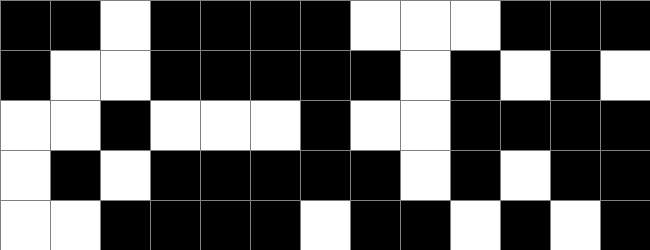[["black", "black", "white", "black", "black", "black", "black", "white", "white", "white", "black", "black", "black"], ["black", "white", "white", "black", "black", "black", "black", "black", "white", "black", "white", "black", "white"], ["white", "white", "black", "white", "white", "white", "black", "white", "white", "black", "black", "black", "black"], ["white", "black", "white", "black", "black", "black", "black", "black", "white", "black", "white", "black", "black"], ["white", "white", "black", "black", "black", "black", "white", "black", "black", "white", "black", "white", "black"]]